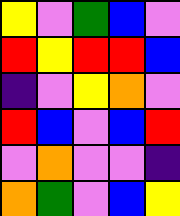[["yellow", "violet", "green", "blue", "violet"], ["red", "yellow", "red", "red", "blue"], ["indigo", "violet", "yellow", "orange", "violet"], ["red", "blue", "violet", "blue", "red"], ["violet", "orange", "violet", "violet", "indigo"], ["orange", "green", "violet", "blue", "yellow"]]